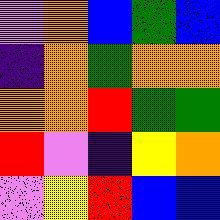[["violet", "orange", "blue", "green", "blue"], ["indigo", "orange", "green", "orange", "orange"], ["orange", "orange", "red", "green", "green"], ["red", "violet", "indigo", "yellow", "orange"], ["violet", "yellow", "red", "blue", "blue"]]